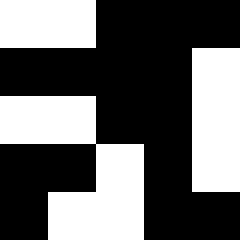[["white", "white", "black", "black", "black"], ["black", "black", "black", "black", "white"], ["white", "white", "black", "black", "white"], ["black", "black", "white", "black", "white"], ["black", "white", "white", "black", "black"]]